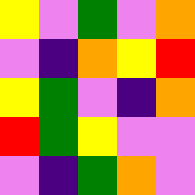[["yellow", "violet", "green", "violet", "orange"], ["violet", "indigo", "orange", "yellow", "red"], ["yellow", "green", "violet", "indigo", "orange"], ["red", "green", "yellow", "violet", "violet"], ["violet", "indigo", "green", "orange", "violet"]]